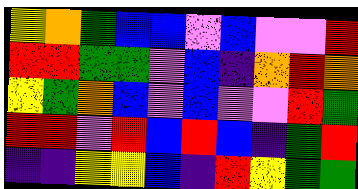[["yellow", "orange", "green", "blue", "blue", "violet", "blue", "violet", "violet", "red"], ["red", "red", "green", "green", "violet", "blue", "indigo", "orange", "red", "orange"], ["yellow", "green", "orange", "blue", "violet", "blue", "violet", "violet", "red", "green"], ["red", "red", "violet", "red", "blue", "red", "blue", "indigo", "green", "red"], ["indigo", "indigo", "yellow", "yellow", "blue", "indigo", "red", "yellow", "green", "green"]]